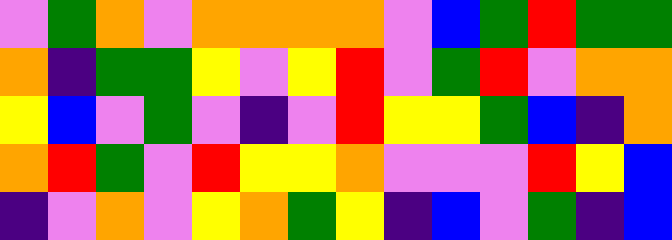[["violet", "green", "orange", "violet", "orange", "orange", "orange", "orange", "violet", "blue", "green", "red", "green", "green"], ["orange", "indigo", "green", "green", "yellow", "violet", "yellow", "red", "violet", "green", "red", "violet", "orange", "orange"], ["yellow", "blue", "violet", "green", "violet", "indigo", "violet", "red", "yellow", "yellow", "green", "blue", "indigo", "orange"], ["orange", "red", "green", "violet", "red", "yellow", "yellow", "orange", "violet", "violet", "violet", "red", "yellow", "blue"], ["indigo", "violet", "orange", "violet", "yellow", "orange", "green", "yellow", "indigo", "blue", "violet", "green", "indigo", "blue"]]